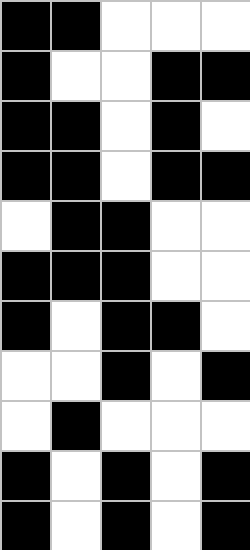[["black", "black", "white", "white", "white"], ["black", "white", "white", "black", "black"], ["black", "black", "white", "black", "white"], ["black", "black", "white", "black", "black"], ["white", "black", "black", "white", "white"], ["black", "black", "black", "white", "white"], ["black", "white", "black", "black", "white"], ["white", "white", "black", "white", "black"], ["white", "black", "white", "white", "white"], ["black", "white", "black", "white", "black"], ["black", "white", "black", "white", "black"]]